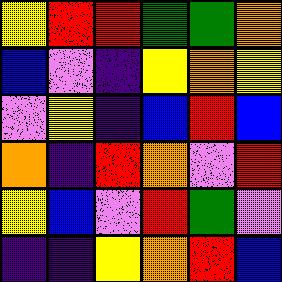[["yellow", "red", "red", "green", "green", "orange"], ["blue", "violet", "indigo", "yellow", "orange", "yellow"], ["violet", "yellow", "indigo", "blue", "red", "blue"], ["orange", "indigo", "red", "orange", "violet", "red"], ["yellow", "blue", "violet", "red", "green", "violet"], ["indigo", "indigo", "yellow", "orange", "red", "blue"]]